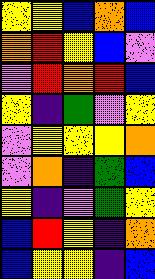[["yellow", "yellow", "blue", "orange", "blue"], ["orange", "red", "yellow", "blue", "violet"], ["violet", "red", "orange", "red", "blue"], ["yellow", "indigo", "green", "violet", "yellow"], ["violet", "yellow", "yellow", "yellow", "orange"], ["violet", "orange", "indigo", "green", "blue"], ["yellow", "indigo", "violet", "green", "yellow"], ["blue", "red", "yellow", "indigo", "orange"], ["blue", "yellow", "yellow", "indigo", "blue"]]